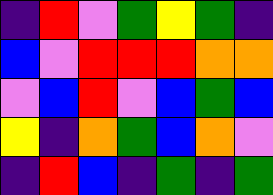[["indigo", "red", "violet", "green", "yellow", "green", "indigo"], ["blue", "violet", "red", "red", "red", "orange", "orange"], ["violet", "blue", "red", "violet", "blue", "green", "blue"], ["yellow", "indigo", "orange", "green", "blue", "orange", "violet"], ["indigo", "red", "blue", "indigo", "green", "indigo", "green"]]